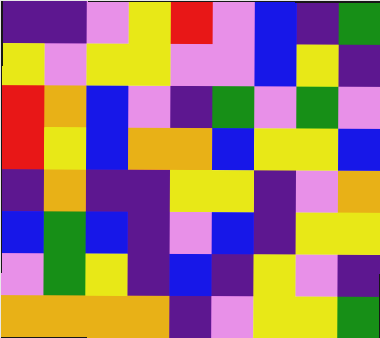[["indigo", "indigo", "violet", "yellow", "red", "violet", "blue", "indigo", "green"], ["yellow", "violet", "yellow", "yellow", "violet", "violet", "blue", "yellow", "indigo"], ["red", "orange", "blue", "violet", "indigo", "green", "violet", "green", "violet"], ["red", "yellow", "blue", "orange", "orange", "blue", "yellow", "yellow", "blue"], ["indigo", "orange", "indigo", "indigo", "yellow", "yellow", "indigo", "violet", "orange"], ["blue", "green", "blue", "indigo", "violet", "blue", "indigo", "yellow", "yellow"], ["violet", "green", "yellow", "indigo", "blue", "indigo", "yellow", "violet", "indigo"], ["orange", "orange", "orange", "orange", "indigo", "violet", "yellow", "yellow", "green"]]